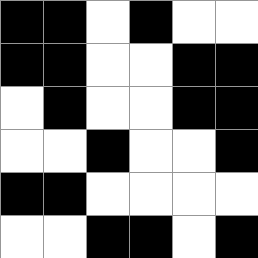[["black", "black", "white", "black", "white", "white"], ["black", "black", "white", "white", "black", "black"], ["white", "black", "white", "white", "black", "black"], ["white", "white", "black", "white", "white", "black"], ["black", "black", "white", "white", "white", "white"], ["white", "white", "black", "black", "white", "black"]]